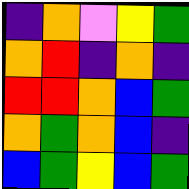[["indigo", "orange", "violet", "yellow", "green"], ["orange", "red", "indigo", "orange", "indigo"], ["red", "red", "orange", "blue", "green"], ["orange", "green", "orange", "blue", "indigo"], ["blue", "green", "yellow", "blue", "green"]]